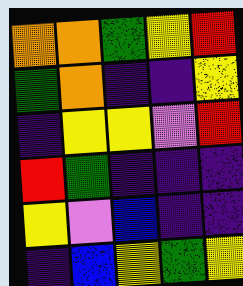[["orange", "orange", "green", "yellow", "red"], ["green", "orange", "indigo", "indigo", "yellow"], ["indigo", "yellow", "yellow", "violet", "red"], ["red", "green", "indigo", "indigo", "indigo"], ["yellow", "violet", "blue", "indigo", "indigo"], ["indigo", "blue", "yellow", "green", "yellow"]]